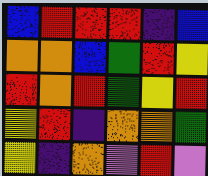[["blue", "red", "red", "red", "indigo", "blue"], ["orange", "orange", "blue", "green", "red", "yellow"], ["red", "orange", "red", "green", "yellow", "red"], ["yellow", "red", "indigo", "orange", "orange", "green"], ["yellow", "indigo", "orange", "violet", "red", "violet"]]